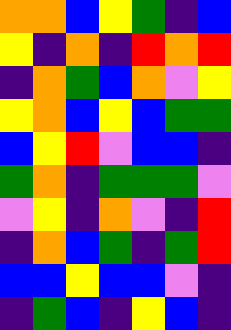[["orange", "orange", "blue", "yellow", "green", "indigo", "blue"], ["yellow", "indigo", "orange", "indigo", "red", "orange", "red"], ["indigo", "orange", "green", "blue", "orange", "violet", "yellow"], ["yellow", "orange", "blue", "yellow", "blue", "green", "green"], ["blue", "yellow", "red", "violet", "blue", "blue", "indigo"], ["green", "orange", "indigo", "green", "green", "green", "violet"], ["violet", "yellow", "indigo", "orange", "violet", "indigo", "red"], ["indigo", "orange", "blue", "green", "indigo", "green", "red"], ["blue", "blue", "yellow", "blue", "blue", "violet", "indigo"], ["indigo", "green", "blue", "indigo", "yellow", "blue", "indigo"]]